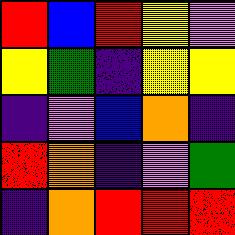[["red", "blue", "red", "yellow", "violet"], ["yellow", "green", "indigo", "yellow", "yellow"], ["indigo", "violet", "blue", "orange", "indigo"], ["red", "orange", "indigo", "violet", "green"], ["indigo", "orange", "red", "red", "red"]]